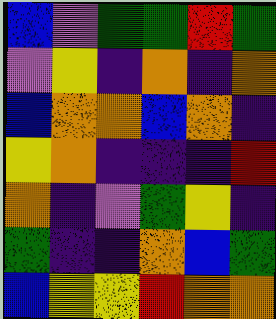[["blue", "violet", "green", "green", "red", "green"], ["violet", "yellow", "indigo", "orange", "indigo", "orange"], ["blue", "orange", "orange", "blue", "orange", "indigo"], ["yellow", "orange", "indigo", "indigo", "indigo", "red"], ["orange", "indigo", "violet", "green", "yellow", "indigo"], ["green", "indigo", "indigo", "orange", "blue", "green"], ["blue", "yellow", "yellow", "red", "orange", "orange"]]